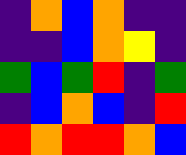[["indigo", "orange", "blue", "orange", "indigo", "indigo"], ["indigo", "indigo", "blue", "orange", "yellow", "indigo"], ["green", "blue", "green", "red", "indigo", "green"], ["indigo", "blue", "orange", "blue", "indigo", "red"], ["red", "orange", "red", "red", "orange", "blue"]]